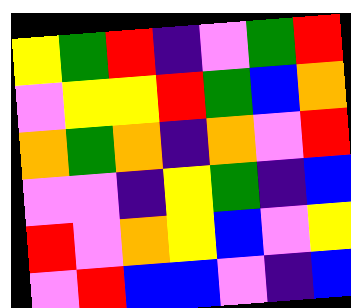[["yellow", "green", "red", "indigo", "violet", "green", "red"], ["violet", "yellow", "yellow", "red", "green", "blue", "orange"], ["orange", "green", "orange", "indigo", "orange", "violet", "red"], ["violet", "violet", "indigo", "yellow", "green", "indigo", "blue"], ["red", "violet", "orange", "yellow", "blue", "violet", "yellow"], ["violet", "red", "blue", "blue", "violet", "indigo", "blue"]]